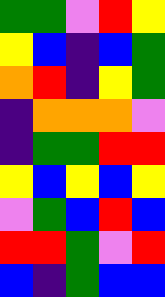[["green", "green", "violet", "red", "yellow"], ["yellow", "blue", "indigo", "blue", "green"], ["orange", "red", "indigo", "yellow", "green"], ["indigo", "orange", "orange", "orange", "violet"], ["indigo", "green", "green", "red", "red"], ["yellow", "blue", "yellow", "blue", "yellow"], ["violet", "green", "blue", "red", "blue"], ["red", "red", "green", "violet", "red"], ["blue", "indigo", "green", "blue", "blue"]]